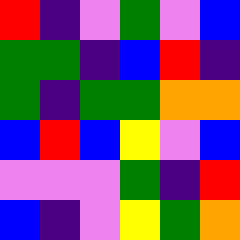[["red", "indigo", "violet", "green", "violet", "blue"], ["green", "green", "indigo", "blue", "red", "indigo"], ["green", "indigo", "green", "green", "orange", "orange"], ["blue", "red", "blue", "yellow", "violet", "blue"], ["violet", "violet", "violet", "green", "indigo", "red"], ["blue", "indigo", "violet", "yellow", "green", "orange"]]